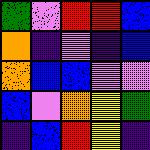[["green", "violet", "red", "red", "blue"], ["orange", "indigo", "violet", "indigo", "blue"], ["orange", "blue", "blue", "violet", "violet"], ["blue", "violet", "orange", "yellow", "green"], ["indigo", "blue", "red", "yellow", "indigo"]]